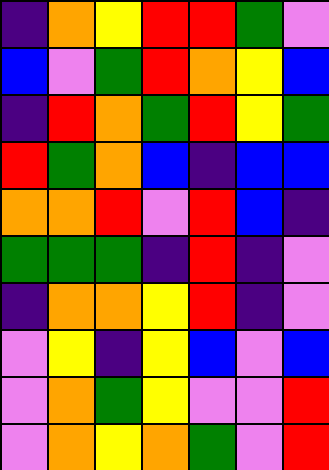[["indigo", "orange", "yellow", "red", "red", "green", "violet"], ["blue", "violet", "green", "red", "orange", "yellow", "blue"], ["indigo", "red", "orange", "green", "red", "yellow", "green"], ["red", "green", "orange", "blue", "indigo", "blue", "blue"], ["orange", "orange", "red", "violet", "red", "blue", "indigo"], ["green", "green", "green", "indigo", "red", "indigo", "violet"], ["indigo", "orange", "orange", "yellow", "red", "indigo", "violet"], ["violet", "yellow", "indigo", "yellow", "blue", "violet", "blue"], ["violet", "orange", "green", "yellow", "violet", "violet", "red"], ["violet", "orange", "yellow", "orange", "green", "violet", "red"]]